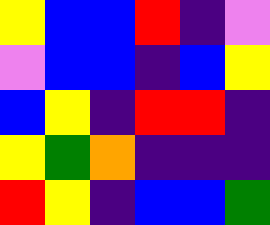[["yellow", "blue", "blue", "red", "indigo", "violet"], ["violet", "blue", "blue", "indigo", "blue", "yellow"], ["blue", "yellow", "indigo", "red", "red", "indigo"], ["yellow", "green", "orange", "indigo", "indigo", "indigo"], ["red", "yellow", "indigo", "blue", "blue", "green"]]